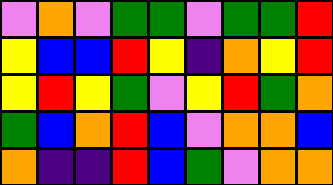[["violet", "orange", "violet", "green", "green", "violet", "green", "green", "red"], ["yellow", "blue", "blue", "red", "yellow", "indigo", "orange", "yellow", "red"], ["yellow", "red", "yellow", "green", "violet", "yellow", "red", "green", "orange"], ["green", "blue", "orange", "red", "blue", "violet", "orange", "orange", "blue"], ["orange", "indigo", "indigo", "red", "blue", "green", "violet", "orange", "orange"]]